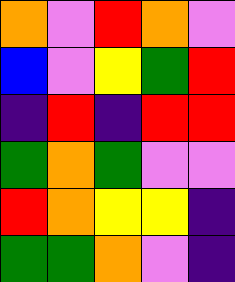[["orange", "violet", "red", "orange", "violet"], ["blue", "violet", "yellow", "green", "red"], ["indigo", "red", "indigo", "red", "red"], ["green", "orange", "green", "violet", "violet"], ["red", "orange", "yellow", "yellow", "indigo"], ["green", "green", "orange", "violet", "indigo"]]